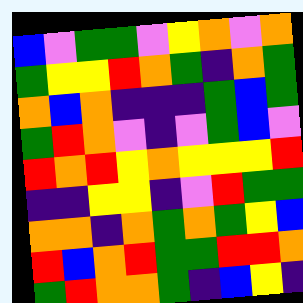[["blue", "violet", "green", "green", "violet", "yellow", "orange", "violet", "orange"], ["green", "yellow", "yellow", "red", "orange", "green", "indigo", "orange", "green"], ["orange", "blue", "orange", "indigo", "indigo", "indigo", "green", "blue", "green"], ["green", "red", "orange", "violet", "indigo", "violet", "green", "blue", "violet"], ["red", "orange", "red", "yellow", "orange", "yellow", "yellow", "yellow", "red"], ["indigo", "indigo", "yellow", "yellow", "indigo", "violet", "red", "green", "green"], ["orange", "orange", "indigo", "orange", "green", "orange", "green", "yellow", "blue"], ["red", "blue", "orange", "red", "green", "green", "red", "red", "orange"], ["green", "red", "orange", "orange", "green", "indigo", "blue", "yellow", "indigo"]]